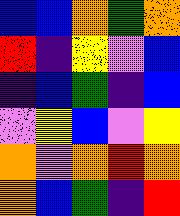[["blue", "blue", "orange", "green", "orange"], ["red", "indigo", "yellow", "violet", "blue"], ["indigo", "blue", "green", "indigo", "blue"], ["violet", "yellow", "blue", "violet", "yellow"], ["orange", "violet", "orange", "red", "orange"], ["orange", "blue", "green", "indigo", "red"]]